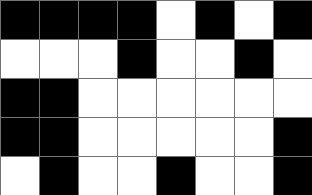[["black", "black", "black", "black", "white", "black", "white", "black"], ["white", "white", "white", "black", "white", "white", "black", "white"], ["black", "black", "white", "white", "white", "white", "white", "white"], ["black", "black", "white", "white", "white", "white", "white", "black"], ["white", "black", "white", "white", "black", "white", "white", "black"]]